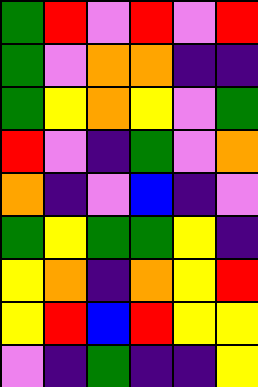[["green", "red", "violet", "red", "violet", "red"], ["green", "violet", "orange", "orange", "indigo", "indigo"], ["green", "yellow", "orange", "yellow", "violet", "green"], ["red", "violet", "indigo", "green", "violet", "orange"], ["orange", "indigo", "violet", "blue", "indigo", "violet"], ["green", "yellow", "green", "green", "yellow", "indigo"], ["yellow", "orange", "indigo", "orange", "yellow", "red"], ["yellow", "red", "blue", "red", "yellow", "yellow"], ["violet", "indigo", "green", "indigo", "indigo", "yellow"]]